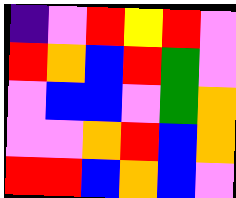[["indigo", "violet", "red", "yellow", "red", "violet"], ["red", "orange", "blue", "red", "green", "violet"], ["violet", "blue", "blue", "violet", "green", "orange"], ["violet", "violet", "orange", "red", "blue", "orange"], ["red", "red", "blue", "orange", "blue", "violet"]]